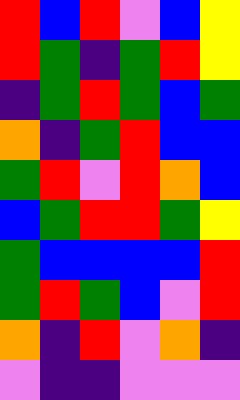[["red", "blue", "red", "violet", "blue", "yellow"], ["red", "green", "indigo", "green", "red", "yellow"], ["indigo", "green", "red", "green", "blue", "green"], ["orange", "indigo", "green", "red", "blue", "blue"], ["green", "red", "violet", "red", "orange", "blue"], ["blue", "green", "red", "red", "green", "yellow"], ["green", "blue", "blue", "blue", "blue", "red"], ["green", "red", "green", "blue", "violet", "red"], ["orange", "indigo", "red", "violet", "orange", "indigo"], ["violet", "indigo", "indigo", "violet", "violet", "violet"]]